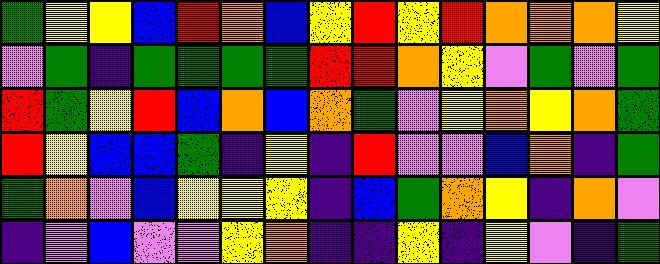[["green", "yellow", "yellow", "blue", "red", "orange", "blue", "yellow", "red", "yellow", "red", "orange", "orange", "orange", "yellow"], ["violet", "green", "indigo", "green", "green", "green", "green", "red", "red", "orange", "yellow", "violet", "green", "violet", "green"], ["red", "green", "yellow", "red", "blue", "orange", "blue", "orange", "green", "violet", "yellow", "orange", "yellow", "orange", "green"], ["red", "yellow", "blue", "blue", "green", "indigo", "yellow", "indigo", "red", "violet", "violet", "blue", "orange", "indigo", "green"], ["green", "orange", "violet", "blue", "yellow", "yellow", "yellow", "indigo", "blue", "green", "orange", "yellow", "indigo", "orange", "violet"], ["indigo", "violet", "blue", "violet", "violet", "yellow", "orange", "indigo", "indigo", "yellow", "indigo", "yellow", "violet", "indigo", "green"]]